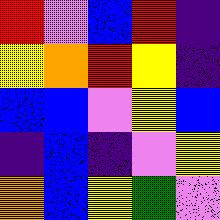[["red", "violet", "blue", "red", "indigo"], ["yellow", "orange", "red", "yellow", "indigo"], ["blue", "blue", "violet", "yellow", "blue"], ["indigo", "blue", "indigo", "violet", "yellow"], ["orange", "blue", "yellow", "green", "violet"]]